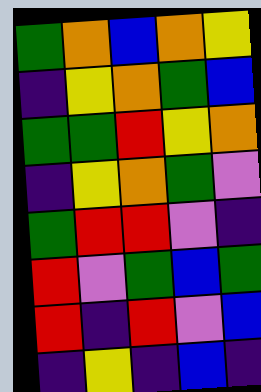[["green", "orange", "blue", "orange", "yellow"], ["indigo", "yellow", "orange", "green", "blue"], ["green", "green", "red", "yellow", "orange"], ["indigo", "yellow", "orange", "green", "violet"], ["green", "red", "red", "violet", "indigo"], ["red", "violet", "green", "blue", "green"], ["red", "indigo", "red", "violet", "blue"], ["indigo", "yellow", "indigo", "blue", "indigo"]]